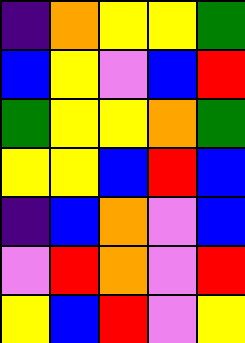[["indigo", "orange", "yellow", "yellow", "green"], ["blue", "yellow", "violet", "blue", "red"], ["green", "yellow", "yellow", "orange", "green"], ["yellow", "yellow", "blue", "red", "blue"], ["indigo", "blue", "orange", "violet", "blue"], ["violet", "red", "orange", "violet", "red"], ["yellow", "blue", "red", "violet", "yellow"]]